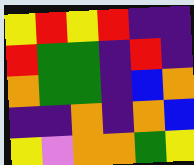[["yellow", "red", "yellow", "red", "indigo", "indigo"], ["red", "green", "green", "indigo", "red", "indigo"], ["orange", "green", "green", "indigo", "blue", "orange"], ["indigo", "indigo", "orange", "indigo", "orange", "blue"], ["yellow", "violet", "orange", "orange", "green", "yellow"]]